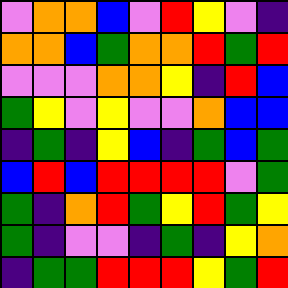[["violet", "orange", "orange", "blue", "violet", "red", "yellow", "violet", "indigo"], ["orange", "orange", "blue", "green", "orange", "orange", "red", "green", "red"], ["violet", "violet", "violet", "orange", "orange", "yellow", "indigo", "red", "blue"], ["green", "yellow", "violet", "yellow", "violet", "violet", "orange", "blue", "blue"], ["indigo", "green", "indigo", "yellow", "blue", "indigo", "green", "blue", "green"], ["blue", "red", "blue", "red", "red", "red", "red", "violet", "green"], ["green", "indigo", "orange", "red", "green", "yellow", "red", "green", "yellow"], ["green", "indigo", "violet", "violet", "indigo", "green", "indigo", "yellow", "orange"], ["indigo", "green", "green", "red", "red", "red", "yellow", "green", "red"]]